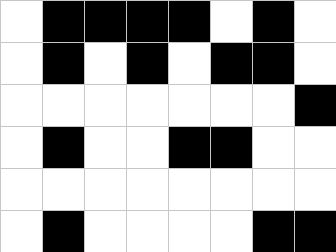[["white", "black", "black", "black", "black", "white", "black", "white"], ["white", "black", "white", "black", "white", "black", "black", "white"], ["white", "white", "white", "white", "white", "white", "white", "black"], ["white", "black", "white", "white", "black", "black", "white", "white"], ["white", "white", "white", "white", "white", "white", "white", "white"], ["white", "black", "white", "white", "white", "white", "black", "black"]]